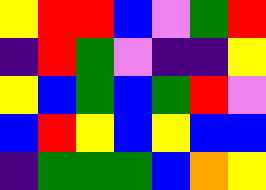[["yellow", "red", "red", "blue", "violet", "green", "red"], ["indigo", "red", "green", "violet", "indigo", "indigo", "yellow"], ["yellow", "blue", "green", "blue", "green", "red", "violet"], ["blue", "red", "yellow", "blue", "yellow", "blue", "blue"], ["indigo", "green", "green", "green", "blue", "orange", "yellow"]]